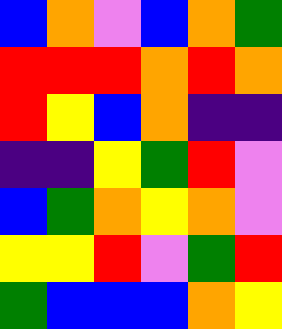[["blue", "orange", "violet", "blue", "orange", "green"], ["red", "red", "red", "orange", "red", "orange"], ["red", "yellow", "blue", "orange", "indigo", "indigo"], ["indigo", "indigo", "yellow", "green", "red", "violet"], ["blue", "green", "orange", "yellow", "orange", "violet"], ["yellow", "yellow", "red", "violet", "green", "red"], ["green", "blue", "blue", "blue", "orange", "yellow"]]